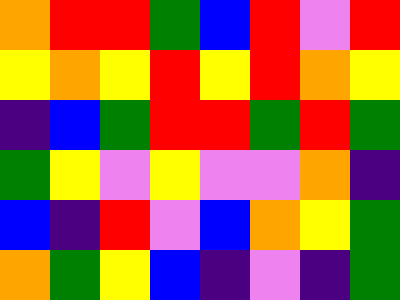[["orange", "red", "red", "green", "blue", "red", "violet", "red"], ["yellow", "orange", "yellow", "red", "yellow", "red", "orange", "yellow"], ["indigo", "blue", "green", "red", "red", "green", "red", "green"], ["green", "yellow", "violet", "yellow", "violet", "violet", "orange", "indigo"], ["blue", "indigo", "red", "violet", "blue", "orange", "yellow", "green"], ["orange", "green", "yellow", "blue", "indigo", "violet", "indigo", "green"]]